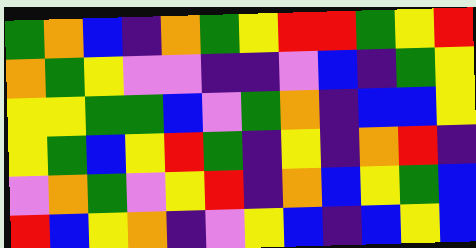[["green", "orange", "blue", "indigo", "orange", "green", "yellow", "red", "red", "green", "yellow", "red"], ["orange", "green", "yellow", "violet", "violet", "indigo", "indigo", "violet", "blue", "indigo", "green", "yellow"], ["yellow", "yellow", "green", "green", "blue", "violet", "green", "orange", "indigo", "blue", "blue", "yellow"], ["yellow", "green", "blue", "yellow", "red", "green", "indigo", "yellow", "indigo", "orange", "red", "indigo"], ["violet", "orange", "green", "violet", "yellow", "red", "indigo", "orange", "blue", "yellow", "green", "blue"], ["red", "blue", "yellow", "orange", "indigo", "violet", "yellow", "blue", "indigo", "blue", "yellow", "blue"]]